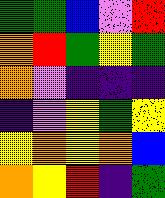[["green", "green", "blue", "violet", "red"], ["orange", "red", "green", "yellow", "green"], ["orange", "violet", "indigo", "indigo", "indigo"], ["indigo", "violet", "yellow", "green", "yellow"], ["yellow", "orange", "yellow", "orange", "blue"], ["orange", "yellow", "red", "indigo", "green"]]